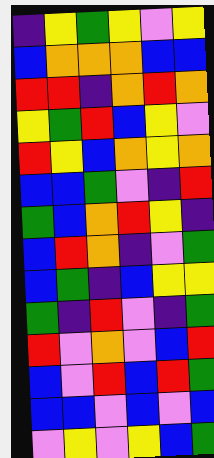[["indigo", "yellow", "green", "yellow", "violet", "yellow"], ["blue", "orange", "orange", "orange", "blue", "blue"], ["red", "red", "indigo", "orange", "red", "orange"], ["yellow", "green", "red", "blue", "yellow", "violet"], ["red", "yellow", "blue", "orange", "yellow", "orange"], ["blue", "blue", "green", "violet", "indigo", "red"], ["green", "blue", "orange", "red", "yellow", "indigo"], ["blue", "red", "orange", "indigo", "violet", "green"], ["blue", "green", "indigo", "blue", "yellow", "yellow"], ["green", "indigo", "red", "violet", "indigo", "green"], ["red", "violet", "orange", "violet", "blue", "red"], ["blue", "violet", "red", "blue", "red", "green"], ["blue", "blue", "violet", "blue", "violet", "blue"], ["violet", "yellow", "violet", "yellow", "blue", "green"]]